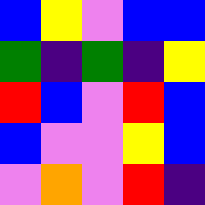[["blue", "yellow", "violet", "blue", "blue"], ["green", "indigo", "green", "indigo", "yellow"], ["red", "blue", "violet", "red", "blue"], ["blue", "violet", "violet", "yellow", "blue"], ["violet", "orange", "violet", "red", "indigo"]]